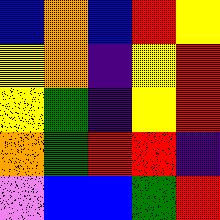[["blue", "orange", "blue", "red", "yellow"], ["yellow", "orange", "indigo", "yellow", "red"], ["yellow", "green", "indigo", "yellow", "red"], ["orange", "green", "red", "red", "indigo"], ["violet", "blue", "blue", "green", "red"]]